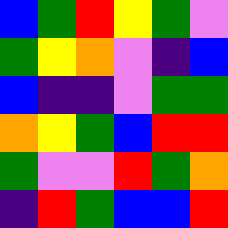[["blue", "green", "red", "yellow", "green", "violet"], ["green", "yellow", "orange", "violet", "indigo", "blue"], ["blue", "indigo", "indigo", "violet", "green", "green"], ["orange", "yellow", "green", "blue", "red", "red"], ["green", "violet", "violet", "red", "green", "orange"], ["indigo", "red", "green", "blue", "blue", "red"]]